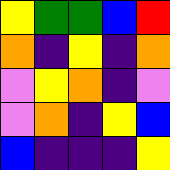[["yellow", "green", "green", "blue", "red"], ["orange", "indigo", "yellow", "indigo", "orange"], ["violet", "yellow", "orange", "indigo", "violet"], ["violet", "orange", "indigo", "yellow", "blue"], ["blue", "indigo", "indigo", "indigo", "yellow"]]